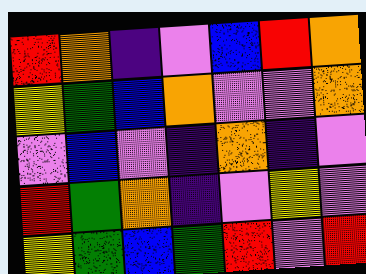[["red", "orange", "indigo", "violet", "blue", "red", "orange"], ["yellow", "green", "blue", "orange", "violet", "violet", "orange"], ["violet", "blue", "violet", "indigo", "orange", "indigo", "violet"], ["red", "green", "orange", "indigo", "violet", "yellow", "violet"], ["yellow", "green", "blue", "green", "red", "violet", "red"]]